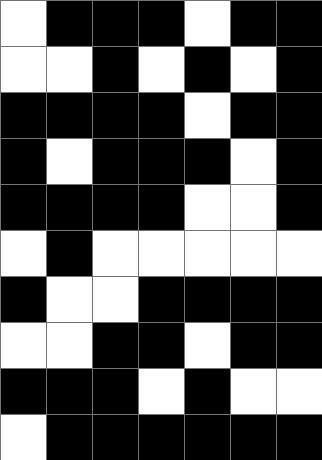[["white", "black", "black", "black", "white", "black", "black"], ["white", "white", "black", "white", "black", "white", "black"], ["black", "black", "black", "black", "white", "black", "black"], ["black", "white", "black", "black", "black", "white", "black"], ["black", "black", "black", "black", "white", "white", "black"], ["white", "black", "white", "white", "white", "white", "white"], ["black", "white", "white", "black", "black", "black", "black"], ["white", "white", "black", "black", "white", "black", "black"], ["black", "black", "black", "white", "black", "white", "white"], ["white", "black", "black", "black", "black", "black", "black"]]